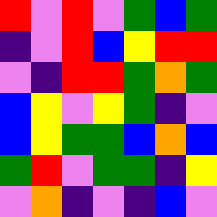[["red", "violet", "red", "violet", "green", "blue", "green"], ["indigo", "violet", "red", "blue", "yellow", "red", "red"], ["violet", "indigo", "red", "red", "green", "orange", "green"], ["blue", "yellow", "violet", "yellow", "green", "indigo", "violet"], ["blue", "yellow", "green", "green", "blue", "orange", "blue"], ["green", "red", "violet", "green", "green", "indigo", "yellow"], ["violet", "orange", "indigo", "violet", "indigo", "blue", "violet"]]